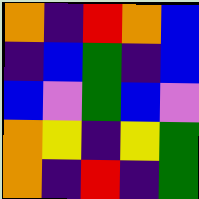[["orange", "indigo", "red", "orange", "blue"], ["indigo", "blue", "green", "indigo", "blue"], ["blue", "violet", "green", "blue", "violet"], ["orange", "yellow", "indigo", "yellow", "green"], ["orange", "indigo", "red", "indigo", "green"]]